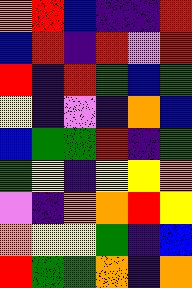[["orange", "red", "blue", "indigo", "indigo", "red"], ["blue", "red", "indigo", "red", "violet", "red"], ["red", "indigo", "red", "green", "blue", "green"], ["yellow", "indigo", "violet", "indigo", "orange", "blue"], ["blue", "green", "green", "red", "indigo", "green"], ["green", "yellow", "indigo", "yellow", "yellow", "orange"], ["violet", "indigo", "orange", "orange", "red", "yellow"], ["orange", "yellow", "yellow", "green", "indigo", "blue"], ["red", "green", "green", "orange", "indigo", "orange"]]